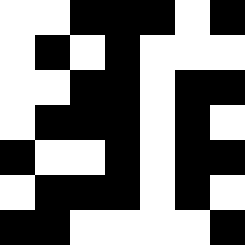[["white", "white", "black", "black", "black", "white", "black"], ["white", "black", "white", "black", "white", "white", "white"], ["white", "white", "black", "black", "white", "black", "black"], ["white", "black", "black", "black", "white", "black", "white"], ["black", "white", "white", "black", "white", "black", "black"], ["white", "black", "black", "black", "white", "black", "white"], ["black", "black", "white", "white", "white", "white", "black"]]